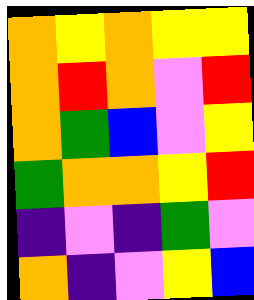[["orange", "yellow", "orange", "yellow", "yellow"], ["orange", "red", "orange", "violet", "red"], ["orange", "green", "blue", "violet", "yellow"], ["green", "orange", "orange", "yellow", "red"], ["indigo", "violet", "indigo", "green", "violet"], ["orange", "indigo", "violet", "yellow", "blue"]]